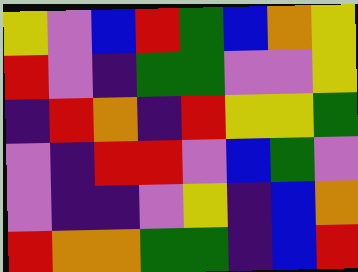[["yellow", "violet", "blue", "red", "green", "blue", "orange", "yellow"], ["red", "violet", "indigo", "green", "green", "violet", "violet", "yellow"], ["indigo", "red", "orange", "indigo", "red", "yellow", "yellow", "green"], ["violet", "indigo", "red", "red", "violet", "blue", "green", "violet"], ["violet", "indigo", "indigo", "violet", "yellow", "indigo", "blue", "orange"], ["red", "orange", "orange", "green", "green", "indigo", "blue", "red"]]